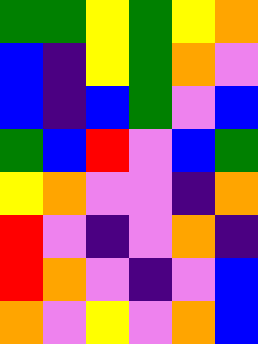[["green", "green", "yellow", "green", "yellow", "orange"], ["blue", "indigo", "yellow", "green", "orange", "violet"], ["blue", "indigo", "blue", "green", "violet", "blue"], ["green", "blue", "red", "violet", "blue", "green"], ["yellow", "orange", "violet", "violet", "indigo", "orange"], ["red", "violet", "indigo", "violet", "orange", "indigo"], ["red", "orange", "violet", "indigo", "violet", "blue"], ["orange", "violet", "yellow", "violet", "orange", "blue"]]